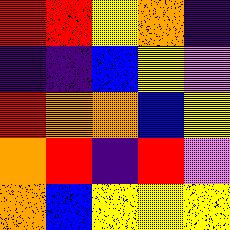[["red", "red", "yellow", "orange", "indigo"], ["indigo", "indigo", "blue", "yellow", "violet"], ["red", "orange", "orange", "blue", "yellow"], ["orange", "red", "indigo", "red", "violet"], ["orange", "blue", "yellow", "yellow", "yellow"]]